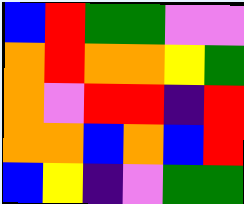[["blue", "red", "green", "green", "violet", "violet"], ["orange", "red", "orange", "orange", "yellow", "green"], ["orange", "violet", "red", "red", "indigo", "red"], ["orange", "orange", "blue", "orange", "blue", "red"], ["blue", "yellow", "indigo", "violet", "green", "green"]]